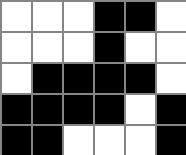[["white", "white", "white", "black", "black", "white"], ["white", "white", "white", "black", "white", "white"], ["white", "black", "black", "black", "black", "white"], ["black", "black", "black", "black", "white", "black"], ["black", "black", "white", "white", "white", "black"]]